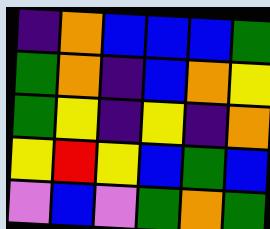[["indigo", "orange", "blue", "blue", "blue", "green"], ["green", "orange", "indigo", "blue", "orange", "yellow"], ["green", "yellow", "indigo", "yellow", "indigo", "orange"], ["yellow", "red", "yellow", "blue", "green", "blue"], ["violet", "blue", "violet", "green", "orange", "green"]]